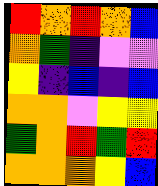[["red", "orange", "red", "orange", "blue"], ["orange", "green", "indigo", "violet", "violet"], ["yellow", "indigo", "blue", "indigo", "blue"], ["orange", "orange", "violet", "yellow", "yellow"], ["green", "orange", "red", "green", "red"], ["orange", "orange", "orange", "yellow", "blue"]]